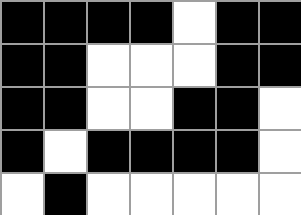[["black", "black", "black", "black", "white", "black", "black"], ["black", "black", "white", "white", "white", "black", "black"], ["black", "black", "white", "white", "black", "black", "white"], ["black", "white", "black", "black", "black", "black", "white"], ["white", "black", "white", "white", "white", "white", "white"]]